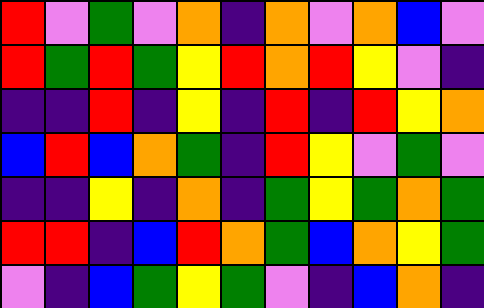[["red", "violet", "green", "violet", "orange", "indigo", "orange", "violet", "orange", "blue", "violet"], ["red", "green", "red", "green", "yellow", "red", "orange", "red", "yellow", "violet", "indigo"], ["indigo", "indigo", "red", "indigo", "yellow", "indigo", "red", "indigo", "red", "yellow", "orange"], ["blue", "red", "blue", "orange", "green", "indigo", "red", "yellow", "violet", "green", "violet"], ["indigo", "indigo", "yellow", "indigo", "orange", "indigo", "green", "yellow", "green", "orange", "green"], ["red", "red", "indigo", "blue", "red", "orange", "green", "blue", "orange", "yellow", "green"], ["violet", "indigo", "blue", "green", "yellow", "green", "violet", "indigo", "blue", "orange", "indigo"]]